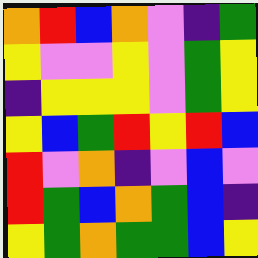[["orange", "red", "blue", "orange", "violet", "indigo", "green"], ["yellow", "violet", "violet", "yellow", "violet", "green", "yellow"], ["indigo", "yellow", "yellow", "yellow", "violet", "green", "yellow"], ["yellow", "blue", "green", "red", "yellow", "red", "blue"], ["red", "violet", "orange", "indigo", "violet", "blue", "violet"], ["red", "green", "blue", "orange", "green", "blue", "indigo"], ["yellow", "green", "orange", "green", "green", "blue", "yellow"]]